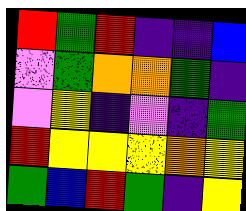[["red", "green", "red", "indigo", "indigo", "blue"], ["violet", "green", "orange", "orange", "green", "indigo"], ["violet", "yellow", "indigo", "violet", "indigo", "green"], ["red", "yellow", "yellow", "yellow", "orange", "yellow"], ["green", "blue", "red", "green", "indigo", "yellow"]]